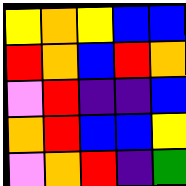[["yellow", "orange", "yellow", "blue", "blue"], ["red", "orange", "blue", "red", "orange"], ["violet", "red", "indigo", "indigo", "blue"], ["orange", "red", "blue", "blue", "yellow"], ["violet", "orange", "red", "indigo", "green"]]